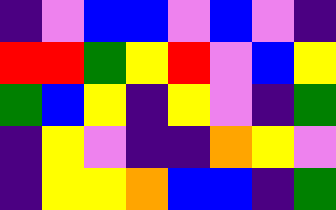[["indigo", "violet", "blue", "blue", "violet", "blue", "violet", "indigo"], ["red", "red", "green", "yellow", "red", "violet", "blue", "yellow"], ["green", "blue", "yellow", "indigo", "yellow", "violet", "indigo", "green"], ["indigo", "yellow", "violet", "indigo", "indigo", "orange", "yellow", "violet"], ["indigo", "yellow", "yellow", "orange", "blue", "blue", "indigo", "green"]]